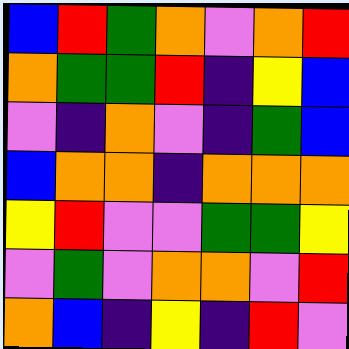[["blue", "red", "green", "orange", "violet", "orange", "red"], ["orange", "green", "green", "red", "indigo", "yellow", "blue"], ["violet", "indigo", "orange", "violet", "indigo", "green", "blue"], ["blue", "orange", "orange", "indigo", "orange", "orange", "orange"], ["yellow", "red", "violet", "violet", "green", "green", "yellow"], ["violet", "green", "violet", "orange", "orange", "violet", "red"], ["orange", "blue", "indigo", "yellow", "indigo", "red", "violet"]]